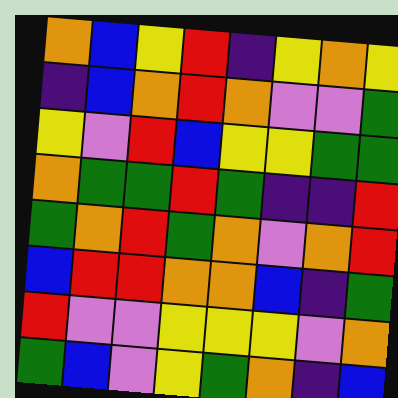[["orange", "blue", "yellow", "red", "indigo", "yellow", "orange", "yellow"], ["indigo", "blue", "orange", "red", "orange", "violet", "violet", "green"], ["yellow", "violet", "red", "blue", "yellow", "yellow", "green", "green"], ["orange", "green", "green", "red", "green", "indigo", "indigo", "red"], ["green", "orange", "red", "green", "orange", "violet", "orange", "red"], ["blue", "red", "red", "orange", "orange", "blue", "indigo", "green"], ["red", "violet", "violet", "yellow", "yellow", "yellow", "violet", "orange"], ["green", "blue", "violet", "yellow", "green", "orange", "indigo", "blue"]]